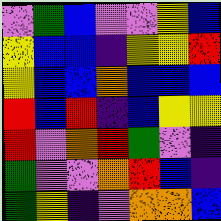[["violet", "green", "blue", "violet", "violet", "yellow", "blue"], ["yellow", "blue", "blue", "indigo", "yellow", "yellow", "red"], ["yellow", "blue", "blue", "orange", "blue", "blue", "blue"], ["red", "blue", "red", "indigo", "blue", "yellow", "yellow"], ["red", "violet", "orange", "red", "green", "violet", "indigo"], ["green", "violet", "violet", "orange", "red", "blue", "indigo"], ["green", "yellow", "indigo", "violet", "orange", "orange", "blue"]]